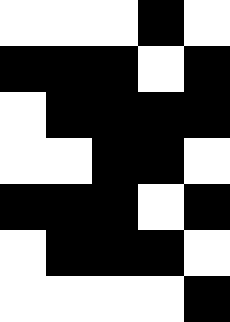[["white", "white", "white", "black", "white"], ["black", "black", "black", "white", "black"], ["white", "black", "black", "black", "black"], ["white", "white", "black", "black", "white"], ["black", "black", "black", "white", "black"], ["white", "black", "black", "black", "white"], ["white", "white", "white", "white", "black"]]